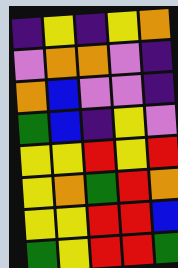[["indigo", "yellow", "indigo", "yellow", "orange"], ["violet", "orange", "orange", "violet", "indigo"], ["orange", "blue", "violet", "violet", "indigo"], ["green", "blue", "indigo", "yellow", "violet"], ["yellow", "yellow", "red", "yellow", "red"], ["yellow", "orange", "green", "red", "orange"], ["yellow", "yellow", "red", "red", "blue"], ["green", "yellow", "red", "red", "green"]]